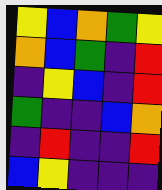[["yellow", "blue", "orange", "green", "yellow"], ["orange", "blue", "green", "indigo", "red"], ["indigo", "yellow", "blue", "indigo", "red"], ["green", "indigo", "indigo", "blue", "orange"], ["indigo", "red", "indigo", "indigo", "red"], ["blue", "yellow", "indigo", "indigo", "indigo"]]